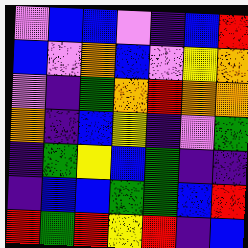[["violet", "blue", "blue", "violet", "indigo", "blue", "red"], ["blue", "violet", "orange", "blue", "violet", "yellow", "orange"], ["violet", "indigo", "green", "orange", "red", "orange", "orange"], ["orange", "indigo", "blue", "yellow", "indigo", "violet", "green"], ["indigo", "green", "yellow", "blue", "green", "indigo", "indigo"], ["indigo", "blue", "blue", "green", "green", "blue", "red"], ["red", "green", "red", "yellow", "red", "indigo", "blue"]]